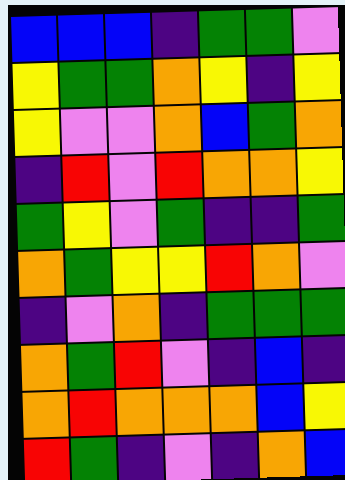[["blue", "blue", "blue", "indigo", "green", "green", "violet"], ["yellow", "green", "green", "orange", "yellow", "indigo", "yellow"], ["yellow", "violet", "violet", "orange", "blue", "green", "orange"], ["indigo", "red", "violet", "red", "orange", "orange", "yellow"], ["green", "yellow", "violet", "green", "indigo", "indigo", "green"], ["orange", "green", "yellow", "yellow", "red", "orange", "violet"], ["indigo", "violet", "orange", "indigo", "green", "green", "green"], ["orange", "green", "red", "violet", "indigo", "blue", "indigo"], ["orange", "red", "orange", "orange", "orange", "blue", "yellow"], ["red", "green", "indigo", "violet", "indigo", "orange", "blue"]]